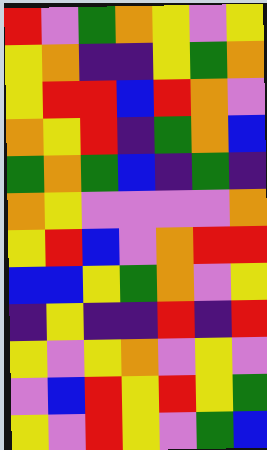[["red", "violet", "green", "orange", "yellow", "violet", "yellow"], ["yellow", "orange", "indigo", "indigo", "yellow", "green", "orange"], ["yellow", "red", "red", "blue", "red", "orange", "violet"], ["orange", "yellow", "red", "indigo", "green", "orange", "blue"], ["green", "orange", "green", "blue", "indigo", "green", "indigo"], ["orange", "yellow", "violet", "violet", "violet", "violet", "orange"], ["yellow", "red", "blue", "violet", "orange", "red", "red"], ["blue", "blue", "yellow", "green", "orange", "violet", "yellow"], ["indigo", "yellow", "indigo", "indigo", "red", "indigo", "red"], ["yellow", "violet", "yellow", "orange", "violet", "yellow", "violet"], ["violet", "blue", "red", "yellow", "red", "yellow", "green"], ["yellow", "violet", "red", "yellow", "violet", "green", "blue"]]